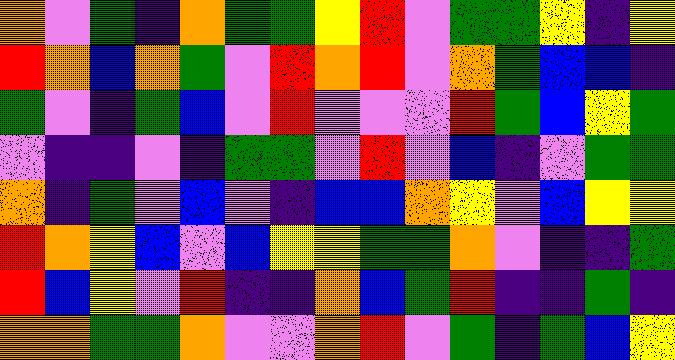[["orange", "violet", "green", "indigo", "orange", "green", "green", "yellow", "red", "violet", "green", "green", "yellow", "indigo", "yellow"], ["red", "orange", "blue", "orange", "green", "violet", "red", "orange", "red", "violet", "orange", "green", "blue", "blue", "indigo"], ["green", "violet", "indigo", "green", "blue", "violet", "red", "violet", "violet", "violet", "red", "green", "blue", "yellow", "green"], ["violet", "indigo", "indigo", "violet", "indigo", "green", "green", "violet", "red", "violet", "blue", "indigo", "violet", "green", "green"], ["orange", "indigo", "green", "violet", "blue", "violet", "indigo", "blue", "blue", "orange", "yellow", "violet", "blue", "yellow", "yellow"], ["red", "orange", "yellow", "blue", "violet", "blue", "yellow", "yellow", "green", "green", "orange", "violet", "indigo", "indigo", "green"], ["red", "blue", "yellow", "violet", "red", "indigo", "indigo", "orange", "blue", "green", "red", "indigo", "indigo", "green", "indigo"], ["orange", "orange", "green", "green", "orange", "violet", "violet", "orange", "red", "violet", "green", "indigo", "green", "blue", "yellow"]]